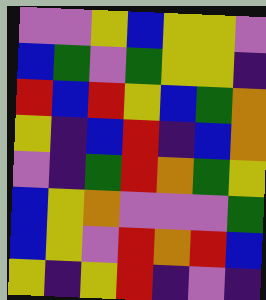[["violet", "violet", "yellow", "blue", "yellow", "yellow", "violet"], ["blue", "green", "violet", "green", "yellow", "yellow", "indigo"], ["red", "blue", "red", "yellow", "blue", "green", "orange"], ["yellow", "indigo", "blue", "red", "indigo", "blue", "orange"], ["violet", "indigo", "green", "red", "orange", "green", "yellow"], ["blue", "yellow", "orange", "violet", "violet", "violet", "green"], ["blue", "yellow", "violet", "red", "orange", "red", "blue"], ["yellow", "indigo", "yellow", "red", "indigo", "violet", "indigo"]]